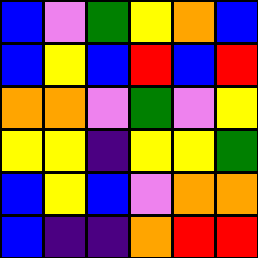[["blue", "violet", "green", "yellow", "orange", "blue"], ["blue", "yellow", "blue", "red", "blue", "red"], ["orange", "orange", "violet", "green", "violet", "yellow"], ["yellow", "yellow", "indigo", "yellow", "yellow", "green"], ["blue", "yellow", "blue", "violet", "orange", "orange"], ["blue", "indigo", "indigo", "orange", "red", "red"]]